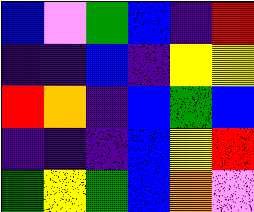[["blue", "violet", "green", "blue", "indigo", "red"], ["indigo", "indigo", "blue", "indigo", "yellow", "yellow"], ["red", "orange", "indigo", "blue", "green", "blue"], ["indigo", "indigo", "indigo", "blue", "yellow", "red"], ["green", "yellow", "green", "blue", "orange", "violet"]]